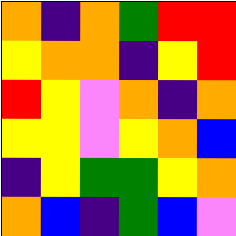[["orange", "indigo", "orange", "green", "red", "red"], ["yellow", "orange", "orange", "indigo", "yellow", "red"], ["red", "yellow", "violet", "orange", "indigo", "orange"], ["yellow", "yellow", "violet", "yellow", "orange", "blue"], ["indigo", "yellow", "green", "green", "yellow", "orange"], ["orange", "blue", "indigo", "green", "blue", "violet"]]